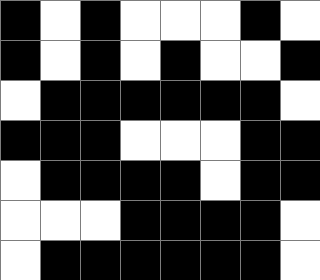[["black", "white", "black", "white", "white", "white", "black", "white"], ["black", "white", "black", "white", "black", "white", "white", "black"], ["white", "black", "black", "black", "black", "black", "black", "white"], ["black", "black", "black", "white", "white", "white", "black", "black"], ["white", "black", "black", "black", "black", "white", "black", "black"], ["white", "white", "white", "black", "black", "black", "black", "white"], ["white", "black", "black", "black", "black", "black", "black", "white"]]